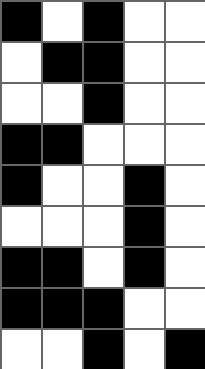[["black", "white", "black", "white", "white"], ["white", "black", "black", "white", "white"], ["white", "white", "black", "white", "white"], ["black", "black", "white", "white", "white"], ["black", "white", "white", "black", "white"], ["white", "white", "white", "black", "white"], ["black", "black", "white", "black", "white"], ["black", "black", "black", "white", "white"], ["white", "white", "black", "white", "black"]]